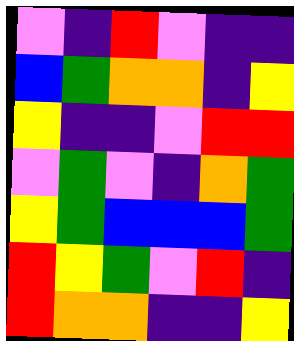[["violet", "indigo", "red", "violet", "indigo", "indigo"], ["blue", "green", "orange", "orange", "indigo", "yellow"], ["yellow", "indigo", "indigo", "violet", "red", "red"], ["violet", "green", "violet", "indigo", "orange", "green"], ["yellow", "green", "blue", "blue", "blue", "green"], ["red", "yellow", "green", "violet", "red", "indigo"], ["red", "orange", "orange", "indigo", "indigo", "yellow"]]